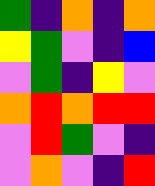[["green", "indigo", "orange", "indigo", "orange"], ["yellow", "green", "violet", "indigo", "blue"], ["violet", "green", "indigo", "yellow", "violet"], ["orange", "red", "orange", "red", "red"], ["violet", "red", "green", "violet", "indigo"], ["violet", "orange", "violet", "indigo", "red"]]